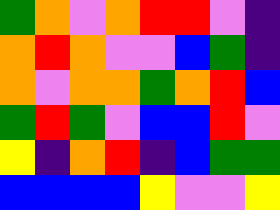[["green", "orange", "violet", "orange", "red", "red", "violet", "indigo"], ["orange", "red", "orange", "violet", "violet", "blue", "green", "indigo"], ["orange", "violet", "orange", "orange", "green", "orange", "red", "blue"], ["green", "red", "green", "violet", "blue", "blue", "red", "violet"], ["yellow", "indigo", "orange", "red", "indigo", "blue", "green", "green"], ["blue", "blue", "blue", "blue", "yellow", "violet", "violet", "yellow"]]